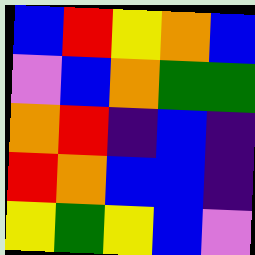[["blue", "red", "yellow", "orange", "blue"], ["violet", "blue", "orange", "green", "green"], ["orange", "red", "indigo", "blue", "indigo"], ["red", "orange", "blue", "blue", "indigo"], ["yellow", "green", "yellow", "blue", "violet"]]